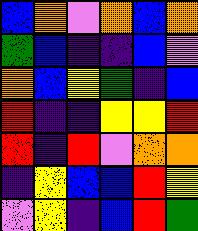[["blue", "orange", "violet", "orange", "blue", "orange"], ["green", "blue", "indigo", "indigo", "blue", "violet"], ["orange", "blue", "yellow", "green", "indigo", "blue"], ["red", "indigo", "indigo", "yellow", "yellow", "red"], ["red", "indigo", "red", "violet", "orange", "orange"], ["indigo", "yellow", "blue", "blue", "red", "yellow"], ["violet", "yellow", "indigo", "blue", "red", "green"]]